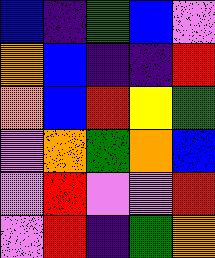[["blue", "indigo", "green", "blue", "violet"], ["orange", "blue", "indigo", "indigo", "red"], ["orange", "blue", "red", "yellow", "green"], ["violet", "orange", "green", "orange", "blue"], ["violet", "red", "violet", "violet", "red"], ["violet", "red", "indigo", "green", "orange"]]